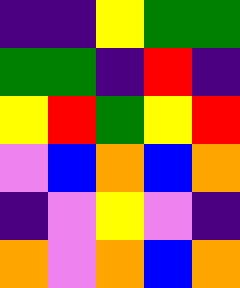[["indigo", "indigo", "yellow", "green", "green"], ["green", "green", "indigo", "red", "indigo"], ["yellow", "red", "green", "yellow", "red"], ["violet", "blue", "orange", "blue", "orange"], ["indigo", "violet", "yellow", "violet", "indigo"], ["orange", "violet", "orange", "blue", "orange"]]